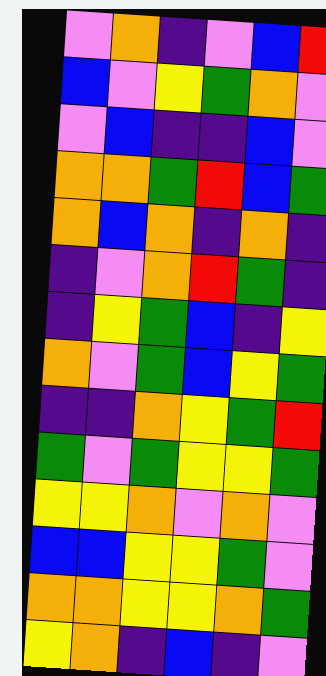[["violet", "orange", "indigo", "violet", "blue", "red"], ["blue", "violet", "yellow", "green", "orange", "violet"], ["violet", "blue", "indigo", "indigo", "blue", "violet"], ["orange", "orange", "green", "red", "blue", "green"], ["orange", "blue", "orange", "indigo", "orange", "indigo"], ["indigo", "violet", "orange", "red", "green", "indigo"], ["indigo", "yellow", "green", "blue", "indigo", "yellow"], ["orange", "violet", "green", "blue", "yellow", "green"], ["indigo", "indigo", "orange", "yellow", "green", "red"], ["green", "violet", "green", "yellow", "yellow", "green"], ["yellow", "yellow", "orange", "violet", "orange", "violet"], ["blue", "blue", "yellow", "yellow", "green", "violet"], ["orange", "orange", "yellow", "yellow", "orange", "green"], ["yellow", "orange", "indigo", "blue", "indigo", "violet"]]